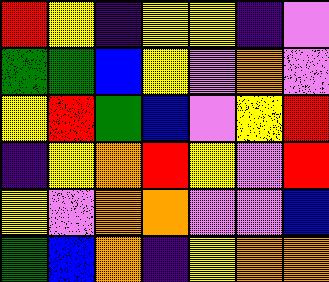[["red", "yellow", "indigo", "yellow", "yellow", "indigo", "violet"], ["green", "green", "blue", "yellow", "violet", "orange", "violet"], ["yellow", "red", "green", "blue", "violet", "yellow", "red"], ["indigo", "yellow", "orange", "red", "yellow", "violet", "red"], ["yellow", "violet", "orange", "orange", "violet", "violet", "blue"], ["green", "blue", "orange", "indigo", "yellow", "orange", "orange"]]